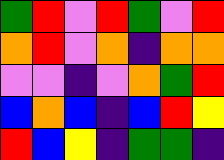[["green", "red", "violet", "red", "green", "violet", "red"], ["orange", "red", "violet", "orange", "indigo", "orange", "orange"], ["violet", "violet", "indigo", "violet", "orange", "green", "red"], ["blue", "orange", "blue", "indigo", "blue", "red", "yellow"], ["red", "blue", "yellow", "indigo", "green", "green", "indigo"]]